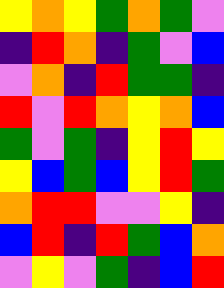[["yellow", "orange", "yellow", "green", "orange", "green", "violet"], ["indigo", "red", "orange", "indigo", "green", "violet", "blue"], ["violet", "orange", "indigo", "red", "green", "green", "indigo"], ["red", "violet", "red", "orange", "yellow", "orange", "blue"], ["green", "violet", "green", "indigo", "yellow", "red", "yellow"], ["yellow", "blue", "green", "blue", "yellow", "red", "green"], ["orange", "red", "red", "violet", "violet", "yellow", "indigo"], ["blue", "red", "indigo", "red", "green", "blue", "orange"], ["violet", "yellow", "violet", "green", "indigo", "blue", "red"]]